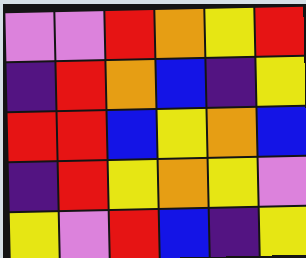[["violet", "violet", "red", "orange", "yellow", "red"], ["indigo", "red", "orange", "blue", "indigo", "yellow"], ["red", "red", "blue", "yellow", "orange", "blue"], ["indigo", "red", "yellow", "orange", "yellow", "violet"], ["yellow", "violet", "red", "blue", "indigo", "yellow"]]